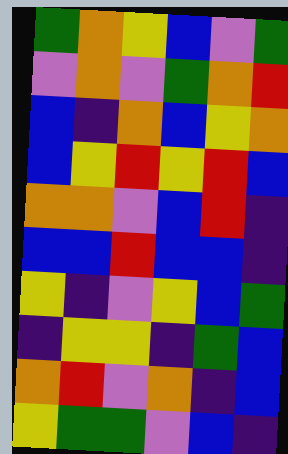[["green", "orange", "yellow", "blue", "violet", "green"], ["violet", "orange", "violet", "green", "orange", "red"], ["blue", "indigo", "orange", "blue", "yellow", "orange"], ["blue", "yellow", "red", "yellow", "red", "blue"], ["orange", "orange", "violet", "blue", "red", "indigo"], ["blue", "blue", "red", "blue", "blue", "indigo"], ["yellow", "indigo", "violet", "yellow", "blue", "green"], ["indigo", "yellow", "yellow", "indigo", "green", "blue"], ["orange", "red", "violet", "orange", "indigo", "blue"], ["yellow", "green", "green", "violet", "blue", "indigo"]]